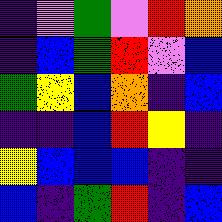[["indigo", "violet", "green", "violet", "red", "orange"], ["indigo", "blue", "green", "red", "violet", "blue"], ["green", "yellow", "blue", "orange", "indigo", "blue"], ["indigo", "indigo", "blue", "red", "yellow", "indigo"], ["yellow", "blue", "blue", "blue", "indigo", "indigo"], ["blue", "indigo", "green", "red", "indigo", "blue"]]